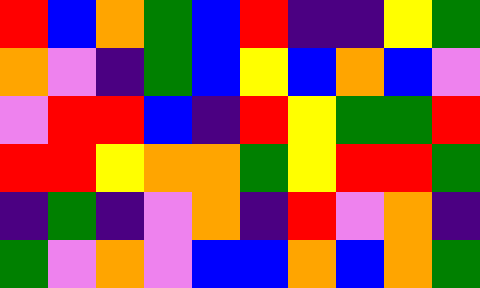[["red", "blue", "orange", "green", "blue", "red", "indigo", "indigo", "yellow", "green"], ["orange", "violet", "indigo", "green", "blue", "yellow", "blue", "orange", "blue", "violet"], ["violet", "red", "red", "blue", "indigo", "red", "yellow", "green", "green", "red"], ["red", "red", "yellow", "orange", "orange", "green", "yellow", "red", "red", "green"], ["indigo", "green", "indigo", "violet", "orange", "indigo", "red", "violet", "orange", "indigo"], ["green", "violet", "orange", "violet", "blue", "blue", "orange", "blue", "orange", "green"]]